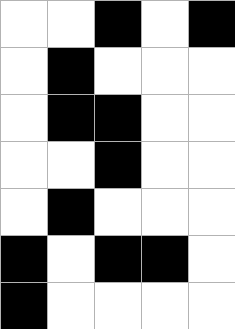[["white", "white", "black", "white", "black"], ["white", "black", "white", "white", "white"], ["white", "black", "black", "white", "white"], ["white", "white", "black", "white", "white"], ["white", "black", "white", "white", "white"], ["black", "white", "black", "black", "white"], ["black", "white", "white", "white", "white"]]